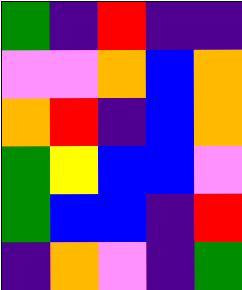[["green", "indigo", "red", "indigo", "indigo"], ["violet", "violet", "orange", "blue", "orange"], ["orange", "red", "indigo", "blue", "orange"], ["green", "yellow", "blue", "blue", "violet"], ["green", "blue", "blue", "indigo", "red"], ["indigo", "orange", "violet", "indigo", "green"]]